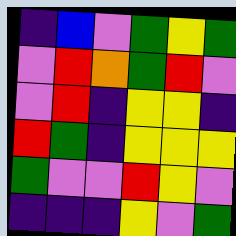[["indigo", "blue", "violet", "green", "yellow", "green"], ["violet", "red", "orange", "green", "red", "violet"], ["violet", "red", "indigo", "yellow", "yellow", "indigo"], ["red", "green", "indigo", "yellow", "yellow", "yellow"], ["green", "violet", "violet", "red", "yellow", "violet"], ["indigo", "indigo", "indigo", "yellow", "violet", "green"]]